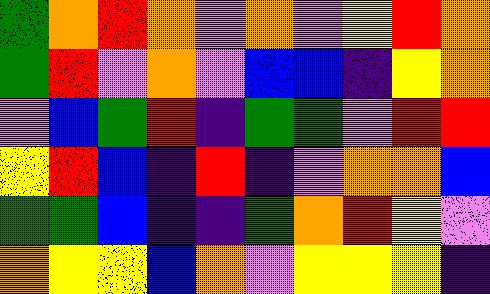[["green", "orange", "red", "orange", "violet", "orange", "violet", "yellow", "red", "orange"], ["green", "red", "violet", "orange", "violet", "blue", "blue", "indigo", "yellow", "orange"], ["violet", "blue", "green", "red", "indigo", "green", "green", "violet", "red", "red"], ["yellow", "red", "blue", "indigo", "red", "indigo", "violet", "orange", "orange", "blue"], ["green", "green", "blue", "indigo", "indigo", "green", "orange", "red", "yellow", "violet"], ["orange", "yellow", "yellow", "blue", "orange", "violet", "yellow", "yellow", "yellow", "indigo"]]